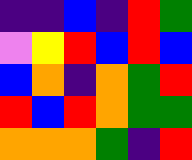[["indigo", "indigo", "blue", "indigo", "red", "green"], ["violet", "yellow", "red", "blue", "red", "blue"], ["blue", "orange", "indigo", "orange", "green", "red"], ["red", "blue", "red", "orange", "green", "green"], ["orange", "orange", "orange", "green", "indigo", "red"]]